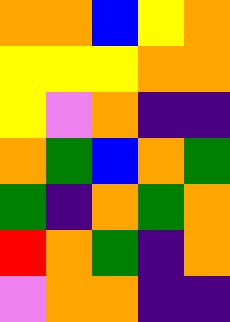[["orange", "orange", "blue", "yellow", "orange"], ["yellow", "yellow", "yellow", "orange", "orange"], ["yellow", "violet", "orange", "indigo", "indigo"], ["orange", "green", "blue", "orange", "green"], ["green", "indigo", "orange", "green", "orange"], ["red", "orange", "green", "indigo", "orange"], ["violet", "orange", "orange", "indigo", "indigo"]]